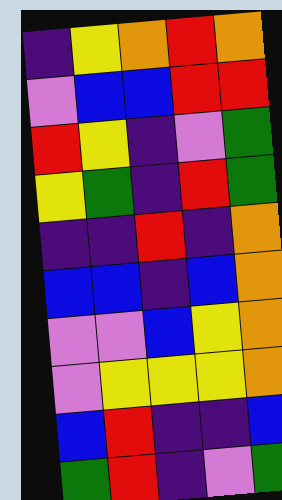[["indigo", "yellow", "orange", "red", "orange"], ["violet", "blue", "blue", "red", "red"], ["red", "yellow", "indigo", "violet", "green"], ["yellow", "green", "indigo", "red", "green"], ["indigo", "indigo", "red", "indigo", "orange"], ["blue", "blue", "indigo", "blue", "orange"], ["violet", "violet", "blue", "yellow", "orange"], ["violet", "yellow", "yellow", "yellow", "orange"], ["blue", "red", "indigo", "indigo", "blue"], ["green", "red", "indigo", "violet", "green"]]